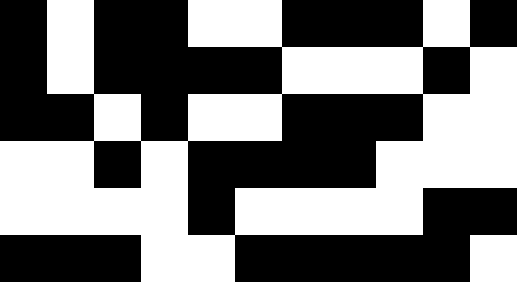[["black", "white", "black", "black", "white", "white", "black", "black", "black", "white", "black"], ["black", "white", "black", "black", "black", "black", "white", "white", "white", "black", "white"], ["black", "black", "white", "black", "white", "white", "black", "black", "black", "white", "white"], ["white", "white", "black", "white", "black", "black", "black", "black", "white", "white", "white"], ["white", "white", "white", "white", "black", "white", "white", "white", "white", "black", "black"], ["black", "black", "black", "white", "white", "black", "black", "black", "black", "black", "white"]]